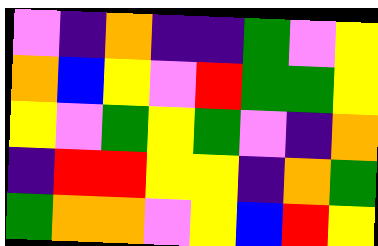[["violet", "indigo", "orange", "indigo", "indigo", "green", "violet", "yellow"], ["orange", "blue", "yellow", "violet", "red", "green", "green", "yellow"], ["yellow", "violet", "green", "yellow", "green", "violet", "indigo", "orange"], ["indigo", "red", "red", "yellow", "yellow", "indigo", "orange", "green"], ["green", "orange", "orange", "violet", "yellow", "blue", "red", "yellow"]]